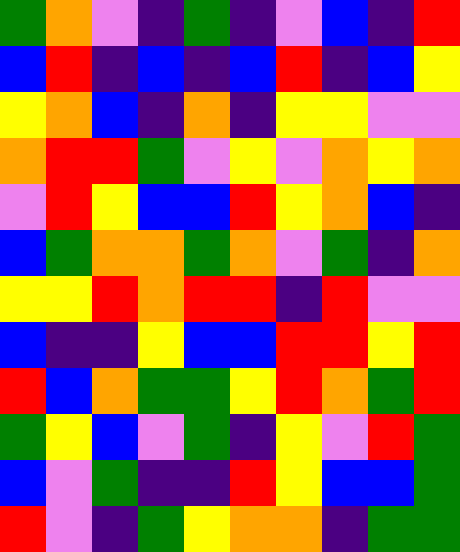[["green", "orange", "violet", "indigo", "green", "indigo", "violet", "blue", "indigo", "red"], ["blue", "red", "indigo", "blue", "indigo", "blue", "red", "indigo", "blue", "yellow"], ["yellow", "orange", "blue", "indigo", "orange", "indigo", "yellow", "yellow", "violet", "violet"], ["orange", "red", "red", "green", "violet", "yellow", "violet", "orange", "yellow", "orange"], ["violet", "red", "yellow", "blue", "blue", "red", "yellow", "orange", "blue", "indigo"], ["blue", "green", "orange", "orange", "green", "orange", "violet", "green", "indigo", "orange"], ["yellow", "yellow", "red", "orange", "red", "red", "indigo", "red", "violet", "violet"], ["blue", "indigo", "indigo", "yellow", "blue", "blue", "red", "red", "yellow", "red"], ["red", "blue", "orange", "green", "green", "yellow", "red", "orange", "green", "red"], ["green", "yellow", "blue", "violet", "green", "indigo", "yellow", "violet", "red", "green"], ["blue", "violet", "green", "indigo", "indigo", "red", "yellow", "blue", "blue", "green"], ["red", "violet", "indigo", "green", "yellow", "orange", "orange", "indigo", "green", "green"]]